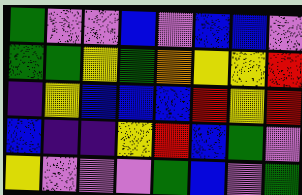[["green", "violet", "violet", "blue", "violet", "blue", "blue", "violet"], ["green", "green", "yellow", "green", "orange", "yellow", "yellow", "red"], ["indigo", "yellow", "blue", "blue", "blue", "red", "yellow", "red"], ["blue", "indigo", "indigo", "yellow", "red", "blue", "green", "violet"], ["yellow", "violet", "violet", "violet", "green", "blue", "violet", "green"]]